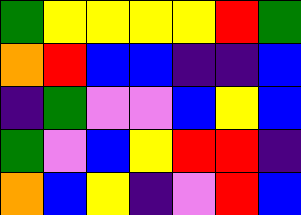[["green", "yellow", "yellow", "yellow", "yellow", "red", "green"], ["orange", "red", "blue", "blue", "indigo", "indigo", "blue"], ["indigo", "green", "violet", "violet", "blue", "yellow", "blue"], ["green", "violet", "blue", "yellow", "red", "red", "indigo"], ["orange", "blue", "yellow", "indigo", "violet", "red", "blue"]]